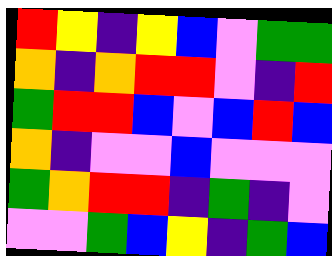[["red", "yellow", "indigo", "yellow", "blue", "violet", "green", "green"], ["orange", "indigo", "orange", "red", "red", "violet", "indigo", "red"], ["green", "red", "red", "blue", "violet", "blue", "red", "blue"], ["orange", "indigo", "violet", "violet", "blue", "violet", "violet", "violet"], ["green", "orange", "red", "red", "indigo", "green", "indigo", "violet"], ["violet", "violet", "green", "blue", "yellow", "indigo", "green", "blue"]]